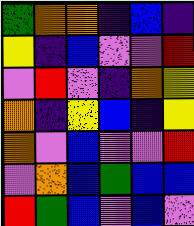[["green", "orange", "orange", "indigo", "blue", "indigo"], ["yellow", "indigo", "blue", "violet", "violet", "red"], ["violet", "red", "violet", "indigo", "orange", "yellow"], ["orange", "indigo", "yellow", "blue", "indigo", "yellow"], ["orange", "violet", "blue", "violet", "violet", "red"], ["violet", "orange", "blue", "green", "blue", "blue"], ["red", "green", "blue", "violet", "blue", "violet"]]